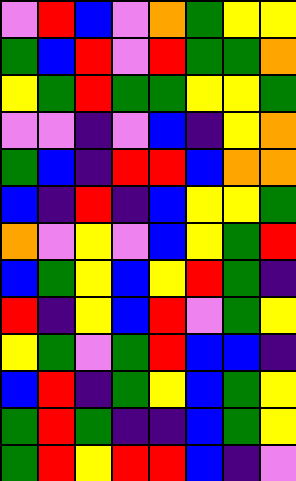[["violet", "red", "blue", "violet", "orange", "green", "yellow", "yellow"], ["green", "blue", "red", "violet", "red", "green", "green", "orange"], ["yellow", "green", "red", "green", "green", "yellow", "yellow", "green"], ["violet", "violet", "indigo", "violet", "blue", "indigo", "yellow", "orange"], ["green", "blue", "indigo", "red", "red", "blue", "orange", "orange"], ["blue", "indigo", "red", "indigo", "blue", "yellow", "yellow", "green"], ["orange", "violet", "yellow", "violet", "blue", "yellow", "green", "red"], ["blue", "green", "yellow", "blue", "yellow", "red", "green", "indigo"], ["red", "indigo", "yellow", "blue", "red", "violet", "green", "yellow"], ["yellow", "green", "violet", "green", "red", "blue", "blue", "indigo"], ["blue", "red", "indigo", "green", "yellow", "blue", "green", "yellow"], ["green", "red", "green", "indigo", "indigo", "blue", "green", "yellow"], ["green", "red", "yellow", "red", "red", "blue", "indigo", "violet"]]